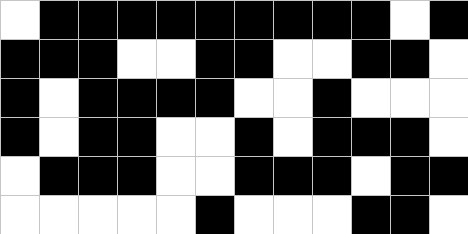[["white", "black", "black", "black", "black", "black", "black", "black", "black", "black", "white", "black"], ["black", "black", "black", "white", "white", "black", "black", "white", "white", "black", "black", "white"], ["black", "white", "black", "black", "black", "black", "white", "white", "black", "white", "white", "white"], ["black", "white", "black", "black", "white", "white", "black", "white", "black", "black", "black", "white"], ["white", "black", "black", "black", "white", "white", "black", "black", "black", "white", "black", "black"], ["white", "white", "white", "white", "white", "black", "white", "white", "white", "black", "black", "white"]]